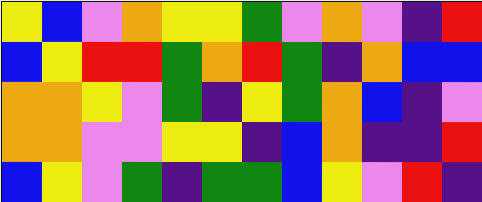[["yellow", "blue", "violet", "orange", "yellow", "yellow", "green", "violet", "orange", "violet", "indigo", "red"], ["blue", "yellow", "red", "red", "green", "orange", "red", "green", "indigo", "orange", "blue", "blue"], ["orange", "orange", "yellow", "violet", "green", "indigo", "yellow", "green", "orange", "blue", "indigo", "violet"], ["orange", "orange", "violet", "violet", "yellow", "yellow", "indigo", "blue", "orange", "indigo", "indigo", "red"], ["blue", "yellow", "violet", "green", "indigo", "green", "green", "blue", "yellow", "violet", "red", "indigo"]]